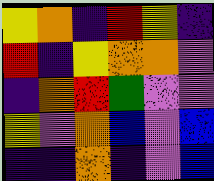[["yellow", "orange", "indigo", "red", "yellow", "indigo"], ["red", "indigo", "yellow", "orange", "orange", "violet"], ["indigo", "orange", "red", "green", "violet", "violet"], ["yellow", "violet", "orange", "blue", "violet", "blue"], ["indigo", "indigo", "orange", "indigo", "violet", "blue"]]